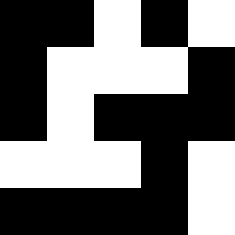[["black", "black", "white", "black", "white"], ["black", "white", "white", "white", "black"], ["black", "white", "black", "black", "black"], ["white", "white", "white", "black", "white"], ["black", "black", "black", "black", "white"]]